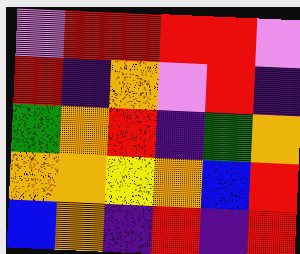[["violet", "red", "red", "red", "red", "violet"], ["red", "indigo", "orange", "violet", "red", "indigo"], ["green", "orange", "red", "indigo", "green", "orange"], ["orange", "orange", "yellow", "orange", "blue", "red"], ["blue", "orange", "indigo", "red", "indigo", "red"]]